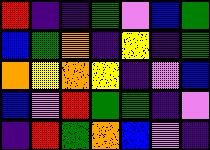[["red", "indigo", "indigo", "green", "violet", "blue", "green"], ["blue", "green", "orange", "indigo", "yellow", "indigo", "green"], ["orange", "yellow", "orange", "yellow", "indigo", "violet", "blue"], ["blue", "violet", "red", "green", "green", "indigo", "violet"], ["indigo", "red", "green", "orange", "blue", "violet", "indigo"]]